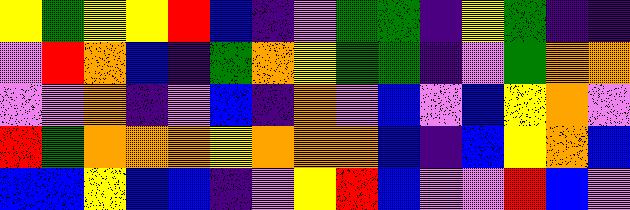[["yellow", "green", "yellow", "yellow", "red", "blue", "indigo", "violet", "green", "green", "indigo", "yellow", "green", "indigo", "indigo"], ["violet", "red", "orange", "blue", "indigo", "green", "orange", "yellow", "green", "green", "indigo", "violet", "green", "orange", "orange"], ["violet", "violet", "orange", "indigo", "violet", "blue", "indigo", "orange", "violet", "blue", "violet", "blue", "yellow", "orange", "violet"], ["red", "green", "orange", "orange", "orange", "yellow", "orange", "orange", "orange", "blue", "indigo", "blue", "yellow", "orange", "blue"], ["blue", "blue", "yellow", "blue", "blue", "indigo", "violet", "yellow", "red", "blue", "violet", "violet", "red", "blue", "violet"]]